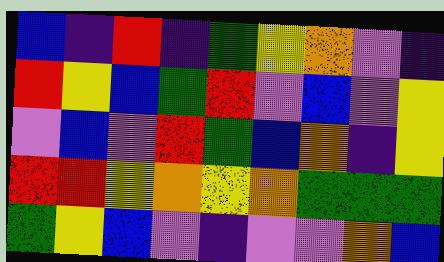[["blue", "indigo", "red", "indigo", "green", "yellow", "orange", "violet", "indigo"], ["red", "yellow", "blue", "green", "red", "violet", "blue", "violet", "yellow"], ["violet", "blue", "violet", "red", "green", "blue", "orange", "indigo", "yellow"], ["red", "red", "yellow", "orange", "yellow", "orange", "green", "green", "green"], ["green", "yellow", "blue", "violet", "indigo", "violet", "violet", "orange", "blue"]]